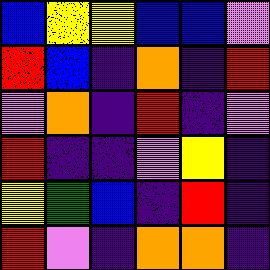[["blue", "yellow", "yellow", "blue", "blue", "violet"], ["red", "blue", "indigo", "orange", "indigo", "red"], ["violet", "orange", "indigo", "red", "indigo", "violet"], ["red", "indigo", "indigo", "violet", "yellow", "indigo"], ["yellow", "green", "blue", "indigo", "red", "indigo"], ["red", "violet", "indigo", "orange", "orange", "indigo"]]